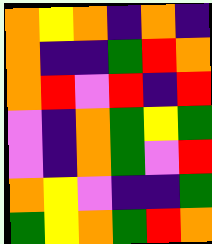[["orange", "yellow", "orange", "indigo", "orange", "indigo"], ["orange", "indigo", "indigo", "green", "red", "orange"], ["orange", "red", "violet", "red", "indigo", "red"], ["violet", "indigo", "orange", "green", "yellow", "green"], ["violet", "indigo", "orange", "green", "violet", "red"], ["orange", "yellow", "violet", "indigo", "indigo", "green"], ["green", "yellow", "orange", "green", "red", "orange"]]